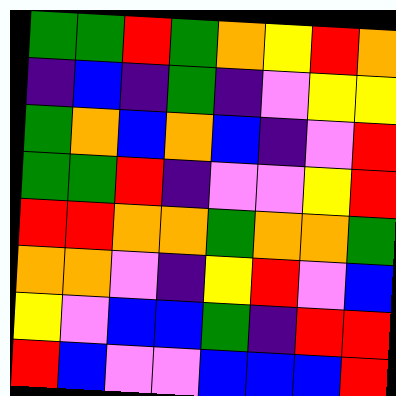[["green", "green", "red", "green", "orange", "yellow", "red", "orange"], ["indigo", "blue", "indigo", "green", "indigo", "violet", "yellow", "yellow"], ["green", "orange", "blue", "orange", "blue", "indigo", "violet", "red"], ["green", "green", "red", "indigo", "violet", "violet", "yellow", "red"], ["red", "red", "orange", "orange", "green", "orange", "orange", "green"], ["orange", "orange", "violet", "indigo", "yellow", "red", "violet", "blue"], ["yellow", "violet", "blue", "blue", "green", "indigo", "red", "red"], ["red", "blue", "violet", "violet", "blue", "blue", "blue", "red"]]